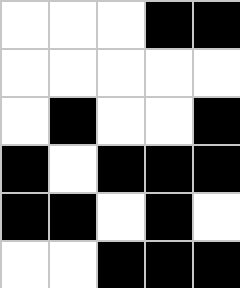[["white", "white", "white", "black", "black"], ["white", "white", "white", "white", "white"], ["white", "black", "white", "white", "black"], ["black", "white", "black", "black", "black"], ["black", "black", "white", "black", "white"], ["white", "white", "black", "black", "black"]]